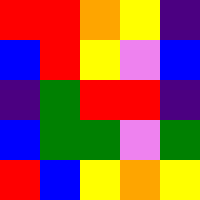[["red", "red", "orange", "yellow", "indigo"], ["blue", "red", "yellow", "violet", "blue"], ["indigo", "green", "red", "red", "indigo"], ["blue", "green", "green", "violet", "green"], ["red", "blue", "yellow", "orange", "yellow"]]